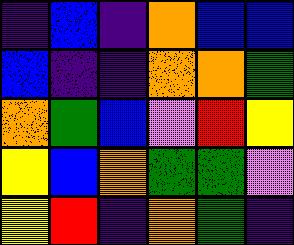[["indigo", "blue", "indigo", "orange", "blue", "blue"], ["blue", "indigo", "indigo", "orange", "orange", "green"], ["orange", "green", "blue", "violet", "red", "yellow"], ["yellow", "blue", "orange", "green", "green", "violet"], ["yellow", "red", "indigo", "orange", "green", "indigo"]]